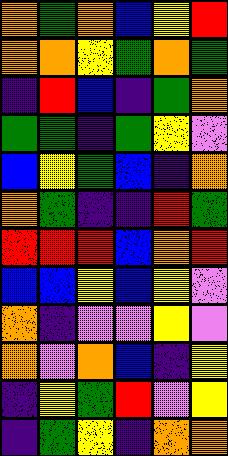[["orange", "green", "orange", "blue", "yellow", "red"], ["orange", "orange", "yellow", "green", "orange", "green"], ["indigo", "red", "blue", "indigo", "green", "orange"], ["green", "green", "indigo", "green", "yellow", "violet"], ["blue", "yellow", "green", "blue", "indigo", "orange"], ["orange", "green", "indigo", "indigo", "red", "green"], ["red", "red", "red", "blue", "orange", "red"], ["blue", "blue", "yellow", "blue", "yellow", "violet"], ["orange", "indigo", "violet", "violet", "yellow", "violet"], ["orange", "violet", "orange", "blue", "indigo", "yellow"], ["indigo", "yellow", "green", "red", "violet", "yellow"], ["indigo", "green", "yellow", "indigo", "orange", "orange"]]